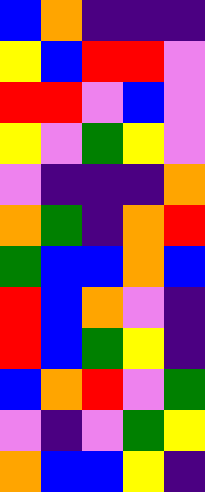[["blue", "orange", "indigo", "indigo", "indigo"], ["yellow", "blue", "red", "red", "violet"], ["red", "red", "violet", "blue", "violet"], ["yellow", "violet", "green", "yellow", "violet"], ["violet", "indigo", "indigo", "indigo", "orange"], ["orange", "green", "indigo", "orange", "red"], ["green", "blue", "blue", "orange", "blue"], ["red", "blue", "orange", "violet", "indigo"], ["red", "blue", "green", "yellow", "indigo"], ["blue", "orange", "red", "violet", "green"], ["violet", "indigo", "violet", "green", "yellow"], ["orange", "blue", "blue", "yellow", "indigo"]]